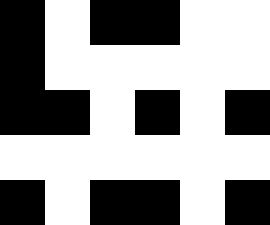[["black", "white", "black", "black", "white", "white"], ["black", "white", "white", "white", "white", "white"], ["black", "black", "white", "black", "white", "black"], ["white", "white", "white", "white", "white", "white"], ["black", "white", "black", "black", "white", "black"]]